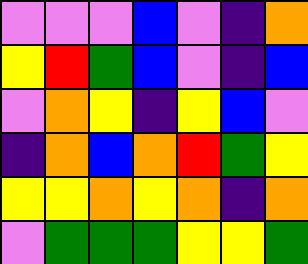[["violet", "violet", "violet", "blue", "violet", "indigo", "orange"], ["yellow", "red", "green", "blue", "violet", "indigo", "blue"], ["violet", "orange", "yellow", "indigo", "yellow", "blue", "violet"], ["indigo", "orange", "blue", "orange", "red", "green", "yellow"], ["yellow", "yellow", "orange", "yellow", "orange", "indigo", "orange"], ["violet", "green", "green", "green", "yellow", "yellow", "green"]]